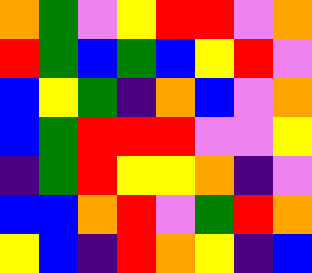[["orange", "green", "violet", "yellow", "red", "red", "violet", "orange"], ["red", "green", "blue", "green", "blue", "yellow", "red", "violet"], ["blue", "yellow", "green", "indigo", "orange", "blue", "violet", "orange"], ["blue", "green", "red", "red", "red", "violet", "violet", "yellow"], ["indigo", "green", "red", "yellow", "yellow", "orange", "indigo", "violet"], ["blue", "blue", "orange", "red", "violet", "green", "red", "orange"], ["yellow", "blue", "indigo", "red", "orange", "yellow", "indigo", "blue"]]